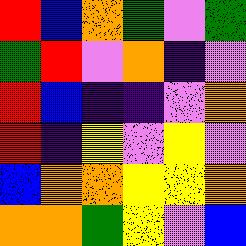[["red", "blue", "orange", "green", "violet", "green"], ["green", "red", "violet", "orange", "indigo", "violet"], ["red", "blue", "indigo", "indigo", "violet", "orange"], ["red", "indigo", "yellow", "violet", "yellow", "violet"], ["blue", "orange", "orange", "yellow", "yellow", "orange"], ["orange", "orange", "green", "yellow", "violet", "blue"]]